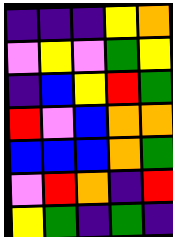[["indigo", "indigo", "indigo", "yellow", "orange"], ["violet", "yellow", "violet", "green", "yellow"], ["indigo", "blue", "yellow", "red", "green"], ["red", "violet", "blue", "orange", "orange"], ["blue", "blue", "blue", "orange", "green"], ["violet", "red", "orange", "indigo", "red"], ["yellow", "green", "indigo", "green", "indigo"]]